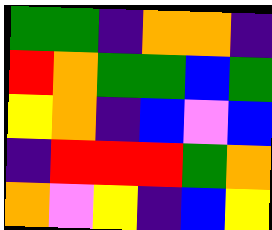[["green", "green", "indigo", "orange", "orange", "indigo"], ["red", "orange", "green", "green", "blue", "green"], ["yellow", "orange", "indigo", "blue", "violet", "blue"], ["indigo", "red", "red", "red", "green", "orange"], ["orange", "violet", "yellow", "indigo", "blue", "yellow"]]